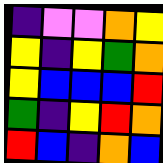[["indigo", "violet", "violet", "orange", "yellow"], ["yellow", "indigo", "yellow", "green", "orange"], ["yellow", "blue", "blue", "blue", "red"], ["green", "indigo", "yellow", "red", "orange"], ["red", "blue", "indigo", "orange", "blue"]]